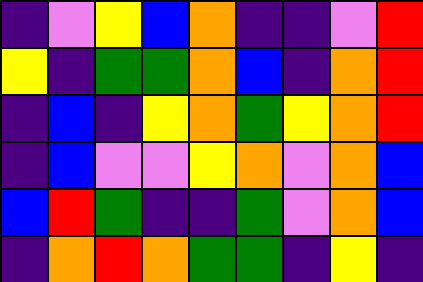[["indigo", "violet", "yellow", "blue", "orange", "indigo", "indigo", "violet", "red"], ["yellow", "indigo", "green", "green", "orange", "blue", "indigo", "orange", "red"], ["indigo", "blue", "indigo", "yellow", "orange", "green", "yellow", "orange", "red"], ["indigo", "blue", "violet", "violet", "yellow", "orange", "violet", "orange", "blue"], ["blue", "red", "green", "indigo", "indigo", "green", "violet", "orange", "blue"], ["indigo", "orange", "red", "orange", "green", "green", "indigo", "yellow", "indigo"]]